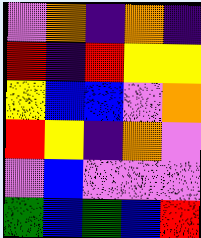[["violet", "orange", "indigo", "orange", "indigo"], ["red", "indigo", "red", "yellow", "yellow"], ["yellow", "blue", "blue", "violet", "orange"], ["red", "yellow", "indigo", "orange", "violet"], ["violet", "blue", "violet", "violet", "violet"], ["green", "blue", "green", "blue", "red"]]